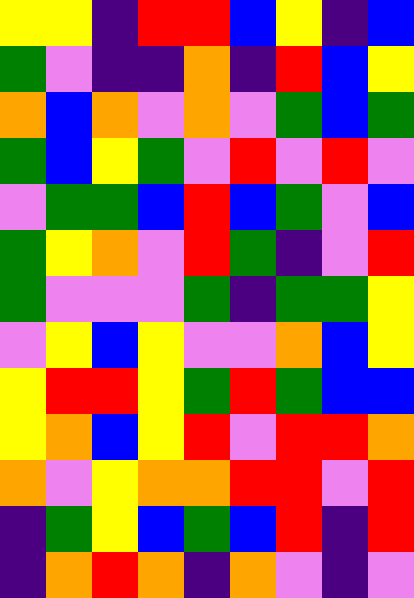[["yellow", "yellow", "indigo", "red", "red", "blue", "yellow", "indigo", "blue"], ["green", "violet", "indigo", "indigo", "orange", "indigo", "red", "blue", "yellow"], ["orange", "blue", "orange", "violet", "orange", "violet", "green", "blue", "green"], ["green", "blue", "yellow", "green", "violet", "red", "violet", "red", "violet"], ["violet", "green", "green", "blue", "red", "blue", "green", "violet", "blue"], ["green", "yellow", "orange", "violet", "red", "green", "indigo", "violet", "red"], ["green", "violet", "violet", "violet", "green", "indigo", "green", "green", "yellow"], ["violet", "yellow", "blue", "yellow", "violet", "violet", "orange", "blue", "yellow"], ["yellow", "red", "red", "yellow", "green", "red", "green", "blue", "blue"], ["yellow", "orange", "blue", "yellow", "red", "violet", "red", "red", "orange"], ["orange", "violet", "yellow", "orange", "orange", "red", "red", "violet", "red"], ["indigo", "green", "yellow", "blue", "green", "blue", "red", "indigo", "red"], ["indigo", "orange", "red", "orange", "indigo", "orange", "violet", "indigo", "violet"]]